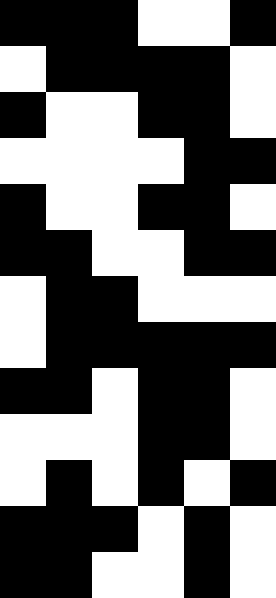[["black", "black", "black", "white", "white", "black"], ["white", "black", "black", "black", "black", "white"], ["black", "white", "white", "black", "black", "white"], ["white", "white", "white", "white", "black", "black"], ["black", "white", "white", "black", "black", "white"], ["black", "black", "white", "white", "black", "black"], ["white", "black", "black", "white", "white", "white"], ["white", "black", "black", "black", "black", "black"], ["black", "black", "white", "black", "black", "white"], ["white", "white", "white", "black", "black", "white"], ["white", "black", "white", "black", "white", "black"], ["black", "black", "black", "white", "black", "white"], ["black", "black", "white", "white", "black", "white"]]